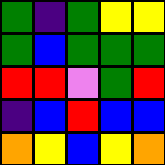[["green", "indigo", "green", "yellow", "yellow"], ["green", "blue", "green", "green", "green"], ["red", "red", "violet", "green", "red"], ["indigo", "blue", "red", "blue", "blue"], ["orange", "yellow", "blue", "yellow", "orange"]]